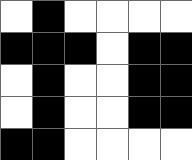[["white", "black", "white", "white", "white", "white"], ["black", "black", "black", "white", "black", "black"], ["white", "black", "white", "white", "black", "black"], ["white", "black", "white", "white", "black", "black"], ["black", "black", "white", "white", "white", "white"]]